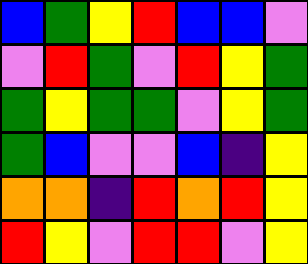[["blue", "green", "yellow", "red", "blue", "blue", "violet"], ["violet", "red", "green", "violet", "red", "yellow", "green"], ["green", "yellow", "green", "green", "violet", "yellow", "green"], ["green", "blue", "violet", "violet", "blue", "indigo", "yellow"], ["orange", "orange", "indigo", "red", "orange", "red", "yellow"], ["red", "yellow", "violet", "red", "red", "violet", "yellow"]]